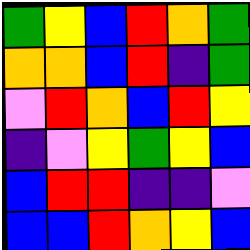[["green", "yellow", "blue", "red", "orange", "green"], ["orange", "orange", "blue", "red", "indigo", "green"], ["violet", "red", "orange", "blue", "red", "yellow"], ["indigo", "violet", "yellow", "green", "yellow", "blue"], ["blue", "red", "red", "indigo", "indigo", "violet"], ["blue", "blue", "red", "orange", "yellow", "blue"]]